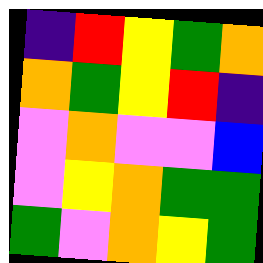[["indigo", "red", "yellow", "green", "orange"], ["orange", "green", "yellow", "red", "indigo"], ["violet", "orange", "violet", "violet", "blue"], ["violet", "yellow", "orange", "green", "green"], ["green", "violet", "orange", "yellow", "green"]]